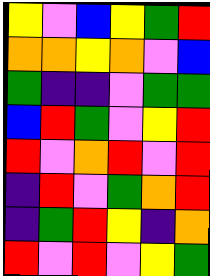[["yellow", "violet", "blue", "yellow", "green", "red"], ["orange", "orange", "yellow", "orange", "violet", "blue"], ["green", "indigo", "indigo", "violet", "green", "green"], ["blue", "red", "green", "violet", "yellow", "red"], ["red", "violet", "orange", "red", "violet", "red"], ["indigo", "red", "violet", "green", "orange", "red"], ["indigo", "green", "red", "yellow", "indigo", "orange"], ["red", "violet", "red", "violet", "yellow", "green"]]